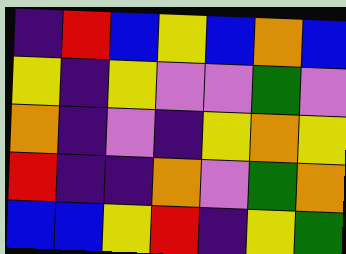[["indigo", "red", "blue", "yellow", "blue", "orange", "blue"], ["yellow", "indigo", "yellow", "violet", "violet", "green", "violet"], ["orange", "indigo", "violet", "indigo", "yellow", "orange", "yellow"], ["red", "indigo", "indigo", "orange", "violet", "green", "orange"], ["blue", "blue", "yellow", "red", "indigo", "yellow", "green"]]